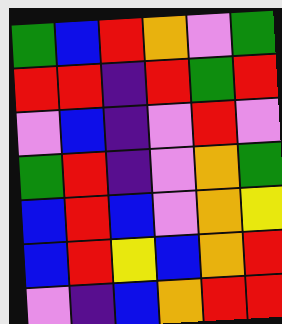[["green", "blue", "red", "orange", "violet", "green"], ["red", "red", "indigo", "red", "green", "red"], ["violet", "blue", "indigo", "violet", "red", "violet"], ["green", "red", "indigo", "violet", "orange", "green"], ["blue", "red", "blue", "violet", "orange", "yellow"], ["blue", "red", "yellow", "blue", "orange", "red"], ["violet", "indigo", "blue", "orange", "red", "red"]]